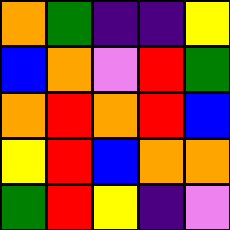[["orange", "green", "indigo", "indigo", "yellow"], ["blue", "orange", "violet", "red", "green"], ["orange", "red", "orange", "red", "blue"], ["yellow", "red", "blue", "orange", "orange"], ["green", "red", "yellow", "indigo", "violet"]]